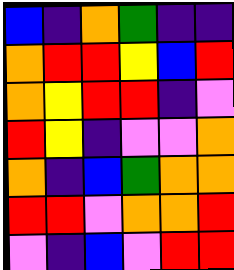[["blue", "indigo", "orange", "green", "indigo", "indigo"], ["orange", "red", "red", "yellow", "blue", "red"], ["orange", "yellow", "red", "red", "indigo", "violet"], ["red", "yellow", "indigo", "violet", "violet", "orange"], ["orange", "indigo", "blue", "green", "orange", "orange"], ["red", "red", "violet", "orange", "orange", "red"], ["violet", "indigo", "blue", "violet", "red", "red"]]